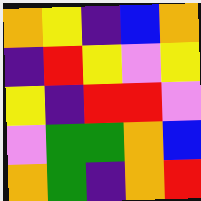[["orange", "yellow", "indigo", "blue", "orange"], ["indigo", "red", "yellow", "violet", "yellow"], ["yellow", "indigo", "red", "red", "violet"], ["violet", "green", "green", "orange", "blue"], ["orange", "green", "indigo", "orange", "red"]]